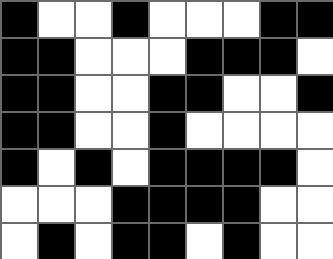[["black", "white", "white", "black", "white", "white", "white", "black", "black"], ["black", "black", "white", "white", "white", "black", "black", "black", "white"], ["black", "black", "white", "white", "black", "black", "white", "white", "black"], ["black", "black", "white", "white", "black", "white", "white", "white", "white"], ["black", "white", "black", "white", "black", "black", "black", "black", "white"], ["white", "white", "white", "black", "black", "black", "black", "white", "white"], ["white", "black", "white", "black", "black", "white", "black", "white", "white"]]